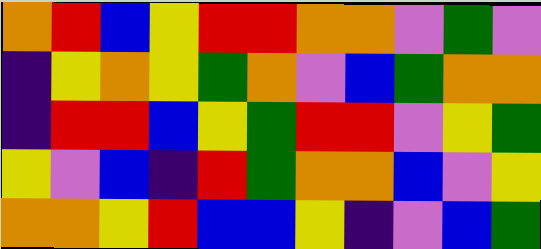[["orange", "red", "blue", "yellow", "red", "red", "orange", "orange", "violet", "green", "violet"], ["indigo", "yellow", "orange", "yellow", "green", "orange", "violet", "blue", "green", "orange", "orange"], ["indigo", "red", "red", "blue", "yellow", "green", "red", "red", "violet", "yellow", "green"], ["yellow", "violet", "blue", "indigo", "red", "green", "orange", "orange", "blue", "violet", "yellow"], ["orange", "orange", "yellow", "red", "blue", "blue", "yellow", "indigo", "violet", "blue", "green"]]